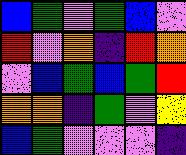[["blue", "green", "violet", "green", "blue", "violet"], ["red", "violet", "orange", "indigo", "red", "orange"], ["violet", "blue", "green", "blue", "green", "red"], ["orange", "orange", "indigo", "green", "violet", "yellow"], ["blue", "green", "violet", "violet", "violet", "indigo"]]